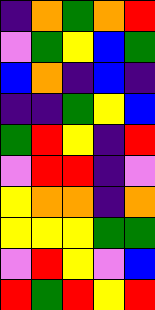[["indigo", "orange", "green", "orange", "red"], ["violet", "green", "yellow", "blue", "green"], ["blue", "orange", "indigo", "blue", "indigo"], ["indigo", "indigo", "green", "yellow", "blue"], ["green", "red", "yellow", "indigo", "red"], ["violet", "red", "red", "indigo", "violet"], ["yellow", "orange", "orange", "indigo", "orange"], ["yellow", "yellow", "yellow", "green", "green"], ["violet", "red", "yellow", "violet", "blue"], ["red", "green", "red", "yellow", "red"]]